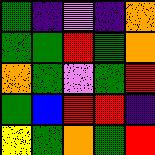[["green", "indigo", "violet", "indigo", "orange"], ["green", "green", "red", "green", "orange"], ["orange", "green", "violet", "green", "red"], ["green", "blue", "red", "red", "indigo"], ["yellow", "green", "orange", "green", "red"]]